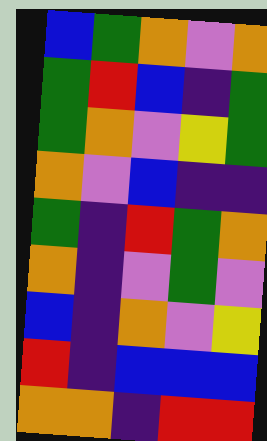[["blue", "green", "orange", "violet", "orange"], ["green", "red", "blue", "indigo", "green"], ["green", "orange", "violet", "yellow", "green"], ["orange", "violet", "blue", "indigo", "indigo"], ["green", "indigo", "red", "green", "orange"], ["orange", "indigo", "violet", "green", "violet"], ["blue", "indigo", "orange", "violet", "yellow"], ["red", "indigo", "blue", "blue", "blue"], ["orange", "orange", "indigo", "red", "red"]]